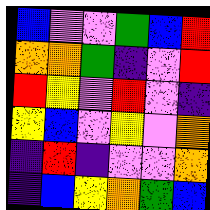[["blue", "violet", "violet", "green", "blue", "red"], ["orange", "orange", "green", "indigo", "violet", "red"], ["red", "yellow", "violet", "red", "violet", "indigo"], ["yellow", "blue", "violet", "yellow", "violet", "orange"], ["indigo", "red", "indigo", "violet", "violet", "orange"], ["indigo", "blue", "yellow", "orange", "green", "blue"]]